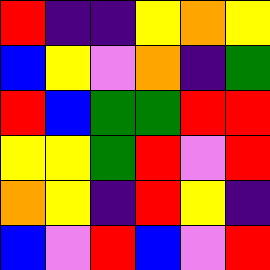[["red", "indigo", "indigo", "yellow", "orange", "yellow"], ["blue", "yellow", "violet", "orange", "indigo", "green"], ["red", "blue", "green", "green", "red", "red"], ["yellow", "yellow", "green", "red", "violet", "red"], ["orange", "yellow", "indigo", "red", "yellow", "indigo"], ["blue", "violet", "red", "blue", "violet", "red"]]